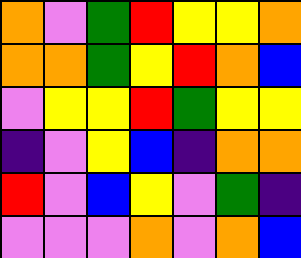[["orange", "violet", "green", "red", "yellow", "yellow", "orange"], ["orange", "orange", "green", "yellow", "red", "orange", "blue"], ["violet", "yellow", "yellow", "red", "green", "yellow", "yellow"], ["indigo", "violet", "yellow", "blue", "indigo", "orange", "orange"], ["red", "violet", "blue", "yellow", "violet", "green", "indigo"], ["violet", "violet", "violet", "orange", "violet", "orange", "blue"]]